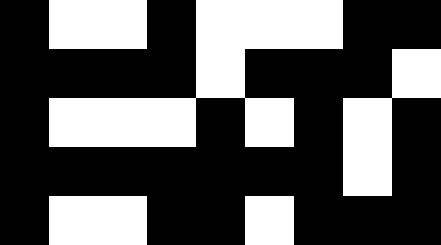[["black", "white", "white", "black", "white", "white", "white", "black", "black"], ["black", "black", "black", "black", "white", "black", "black", "black", "white"], ["black", "white", "white", "white", "black", "white", "black", "white", "black"], ["black", "black", "black", "black", "black", "black", "black", "white", "black"], ["black", "white", "white", "black", "black", "white", "black", "black", "black"]]